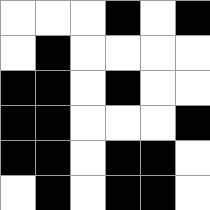[["white", "white", "white", "black", "white", "black"], ["white", "black", "white", "white", "white", "white"], ["black", "black", "white", "black", "white", "white"], ["black", "black", "white", "white", "white", "black"], ["black", "black", "white", "black", "black", "white"], ["white", "black", "white", "black", "black", "white"]]